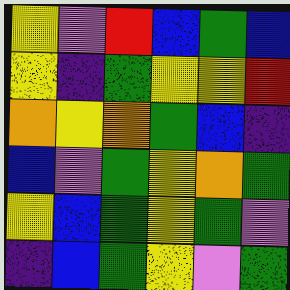[["yellow", "violet", "red", "blue", "green", "blue"], ["yellow", "indigo", "green", "yellow", "yellow", "red"], ["orange", "yellow", "orange", "green", "blue", "indigo"], ["blue", "violet", "green", "yellow", "orange", "green"], ["yellow", "blue", "green", "yellow", "green", "violet"], ["indigo", "blue", "green", "yellow", "violet", "green"]]